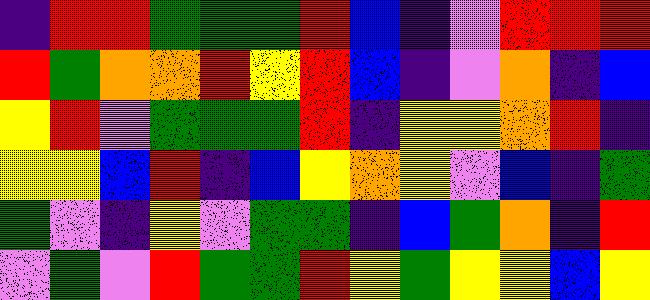[["indigo", "red", "red", "green", "green", "green", "red", "blue", "indigo", "violet", "red", "red", "red"], ["red", "green", "orange", "orange", "red", "yellow", "red", "blue", "indigo", "violet", "orange", "indigo", "blue"], ["yellow", "red", "violet", "green", "green", "green", "red", "indigo", "yellow", "yellow", "orange", "red", "indigo"], ["yellow", "yellow", "blue", "red", "indigo", "blue", "yellow", "orange", "yellow", "violet", "blue", "indigo", "green"], ["green", "violet", "indigo", "yellow", "violet", "green", "green", "indigo", "blue", "green", "orange", "indigo", "red"], ["violet", "green", "violet", "red", "green", "green", "red", "yellow", "green", "yellow", "yellow", "blue", "yellow"]]